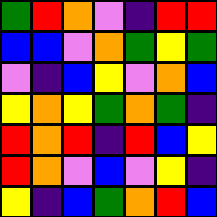[["green", "red", "orange", "violet", "indigo", "red", "red"], ["blue", "blue", "violet", "orange", "green", "yellow", "green"], ["violet", "indigo", "blue", "yellow", "violet", "orange", "blue"], ["yellow", "orange", "yellow", "green", "orange", "green", "indigo"], ["red", "orange", "red", "indigo", "red", "blue", "yellow"], ["red", "orange", "violet", "blue", "violet", "yellow", "indigo"], ["yellow", "indigo", "blue", "green", "orange", "red", "blue"]]